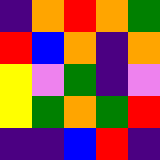[["indigo", "orange", "red", "orange", "green"], ["red", "blue", "orange", "indigo", "orange"], ["yellow", "violet", "green", "indigo", "violet"], ["yellow", "green", "orange", "green", "red"], ["indigo", "indigo", "blue", "red", "indigo"]]